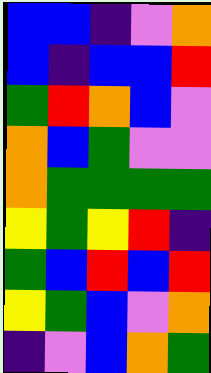[["blue", "blue", "indigo", "violet", "orange"], ["blue", "indigo", "blue", "blue", "red"], ["green", "red", "orange", "blue", "violet"], ["orange", "blue", "green", "violet", "violet"], ["orange", "green", "green", "green", "green"], ["yellow", "green", "yellow", "red", "indigo"], ["green", "blue", "red", "blue", "red"], ["yellow", "green", "blue", "violet", "orange"], ["indigo", "violet", "blue", "orange", "green"]]